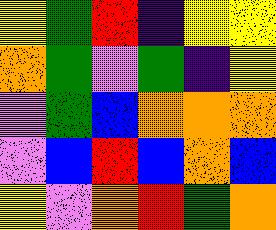[["yellow", "green", "red", "indigo", "yellow", "yellow"], ["orange", "green", "violet", "green", "indigo", "yellow"], ["violet", "green", "blue", "orange", "orange", "orange"], ["violet", "blue", "red", "blue", "orange", "blue"], ["yellow", "violet", "orange", "red", "green", "orange"]]